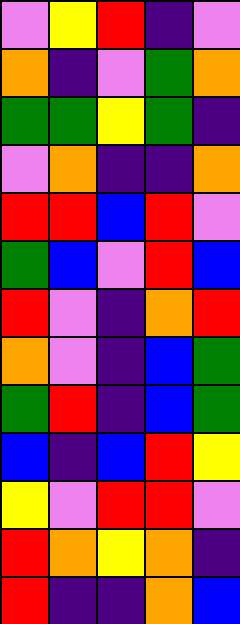[["violet", "yellow", "red", "indigo", "violet"], ["orange", "indigo", "violet", "green", "orange"], ["green", "green", "yellow", "green", "indigo"], ["violet", "orange", "indigo", "indigo", "orange"], ["red", "red", "blue", "red", "violet"], ["green", "blue", "violet", "red", "blue"], ["red", "violet", "indigo", "orange", "red"], ["orange", "violet", "indigo", "blue", "green"], ["green", "red", "indigo", "blue", "green"], ["blue", "indigo", "blue", "red", "yellow"], ["yellow", "violet", "red", "red", "violet"], ["red", "orange", "yellow", "orange", "indigo"], ["red", "indigo", "indigo", "orange", "blue"]]